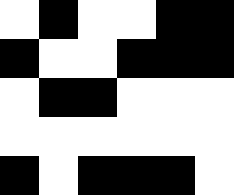[["white", "black", "white", "white", "black", "black"], ["black", "white", "white", "black", "black", "black"], ["white", "black", "black", "white", "white", "white"], ["white", "white", "white", "white", "white", "white"], ["black", "white", "black", "black", "black", "white"]]